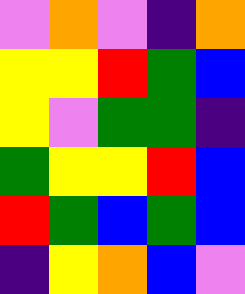[["violet", "orange", "violet", "indigo", "orange"], ["yellow", "yellow", "red", "green", "blue"], ["yellow", "violet", "green", "green", "indigo"], ["green", "yellow", "yellow", "red", "blue"], ["red", "green", "blue", "green", "blue"], ["indigo", "yellow", "orange", "blue", "violet"]]